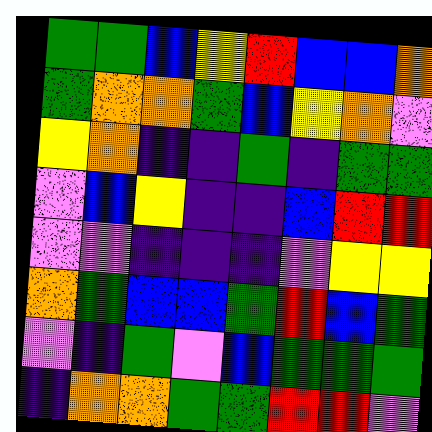[["green", "green", "blue", "yellow", "red", "blue", "blue", "orange"], ["green", "orange", "orange", "green", "blue", "yellow", "orange", "violet"], ["yellow", "orange", "indigo", "indigo", "green", "indigo", "green", "green"], ["violet", "blue", "yellow", "indigo", "indigo", "blue", "red", "red"], ["violet", "violet", "indigo", "indigo", "indigo", "violet", "yellow", "yellow"], ["orange", "green", "blue", "blue", "green", "red", "blue", "green"], ["violet", "indigo", "green", "violet", "blue", "green", "green", "green"], ["indigo", "orange", "orange", "green", "green", "red", "red", "violet"]]